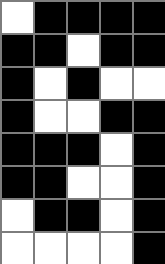[["white", "black", "black", "black", "black"], ["black", "black", "white", "black", "black"], ["black", "white", "black", "white", "white"], ["black", "white", "white", "black", "black"], ["black", "black", "black", "white", "black"], ["black", "black", "white", "white", "black"], ["white", "black", "black", "white", "black"], ["white", "white", "white", "white", "black"]]